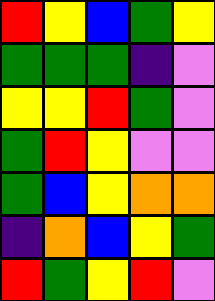[["red", "yellow", "blue", "green", "yellow"], ["green", "green", "green", "indigo", "violet"], ["yellow", "yellow", "red", "green", "violet"], ["green", "red", "yellow", "violet", "violet"], ["green", "blue", "yellow", "orange", "orange"], ["indigo", "orange", "blue", "yellow", "green"], ["red", "green", "yellow", "red", "violet"]]